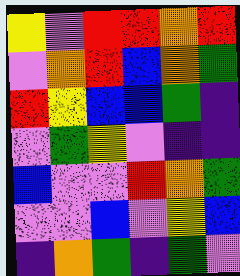[["yellow", "violet", "red", "red", "orange", "red"], ["violet", "orange", "red", "blue", "orange", "green"], ["red", "yellow", "blue", "blue", "green", "indigo"], ["violet", "green", "yellow", "violet", "indigo", "indigo"], ["blue", "violet", "violet", "red", "orange", "green"], ["violet", "violet", "blue", "violet", "yellow", "blue"], ["indigo", "orange", "green", "indigo", "green", "violet"]]